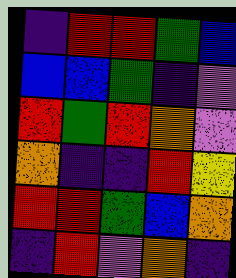[["indigo", "red", "red", "green", "blue"], ["blue", "blue", "green", "indigo", "violet"], ["red", "green", "red", "orange", "violet"], ["orange", "indigo", "indigo", "red", "yellow"], ["red", "red", "green", "blue", "orange"], ["indigo", "red", "violet", "orange", "indigo"]]